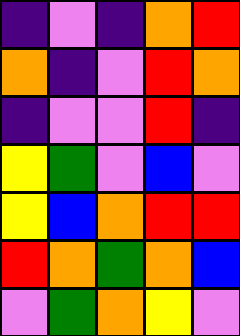[["indigo", "violet", "indigo", "orange", "red"], ["orange", "indigo", "violet", "red", "orange"], ["indigo", "violet", "violet", "red", "indigo"], ["yellow", "green", "violet", "blue", "violet"], ["yellow", "blue", "orange", "red", "red"], ["red", "orange", "green", "orange", "blue"], ["violet", "green", "orange", "yellow", "violet"]]